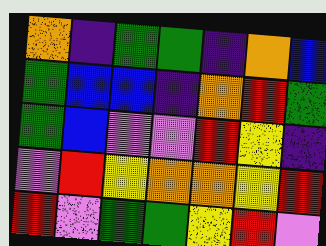[["orange", "indigo", "green", "green", "indigo", "orange", "blue"], ["green", "blue", "blue", "indigo", "orange", "red", "green"], ["green", "blue", "violet", "violet", "red", "yellow", "indigo"], ["violet", "red", "yellow", "orange", "orange", "yellow", "red"], ["red", "violet", "green", "green", "yellow", "red", "violet"]]